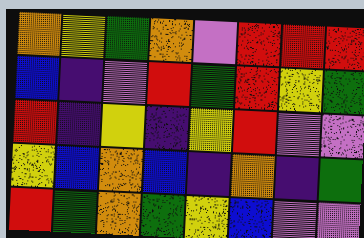[["orange", "yellow", "green", "orange", "violet", "red", "red", "red"], ["blue", "indigo", "violet", "red", "green", "red", "yellow", "green"], ["red", "indigo", "yellow", "indigo", "yellow", "red", "violet", "violet"], ["yellow", "blue", "orange", "blue", "indigo", "orange", "indigo", "green"], ["red", "green", "orange", "green", "yellow", "blue", "violet", "violet"]]